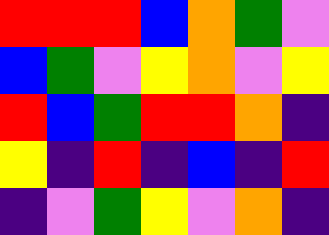[["red", "red", "red", "blue", "orange", "green", "violet"], ["blue", "green", "violet", "yellow", "orange", "violet", "yellow"], ["red", "blue", "green", "red", "red", "orange", "indigo"], ["yellow", "indigo", "red", "indigo", "blue", "indigo", "red"], ["indigo", "violet", "green", "yellow", "violet", "orange", "indigo"]]